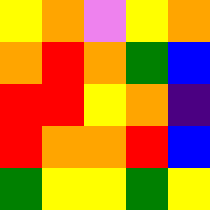[["yellow", "orange", "violet", "yellow", "orange"], ["orange", "red", "orange", "green", "blue"], ["red", "red", "yellow", "orange", "indigo"], ["red", "orange", "orange", "red", "blue"], ["green", "yellow", "yellow", "green", "yellow"]]